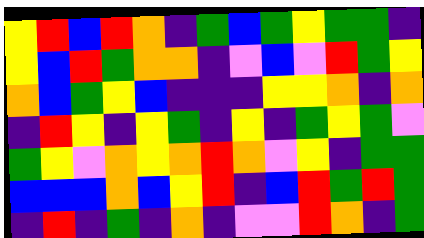[["yellow", "red", "blue", "red", "orange", "indigo", "green", "blue", "green", "yellow", "green", "green", "indigo"], ["yellow", "blue", "red", "green", "orange", "orange", "indigo", "violet", "blue", "violet", "red", "green", "yellow"], ["orange", "blue", "green", "yellow", "blue", "indigo", "indigo", "indigo", "yellow", "yellow", "orange", "indigo", "orange"], ["indigo", "red", "yellow", "indigo", "yellow", "green", "indigo", "yellow", "indigo", "green", "yellow", "green", "violet"], ["green", "yellow", "violet", "orange", "yellow", "orange", "red", "orange", "violet", "yellow", "indigo", "green", "green"], ["blue", "blue", "blue", "orange", "blue", "yellow", "red", "indigo", "blue", "red", "green", "red", "green"], ["indigo", "red", "indigo", "green", "indigo", "orange", "indigo", "violet", "violet", "red", "orange", "indigo", "green"]]